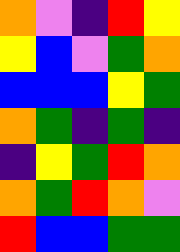[["orange", "violet", "indigo", "red", "yellow"], ["yellow", "blue", "violet", "green", "orange"], ["blue", "blue", "blue", "yellow", "green"], ["orange", "green", "indigo", "green", "indigo"], ["indigo", "yellow", "green", "red", "orange"], ["orange", "green", "red", "orange", "violet"], ["red", "blue", "blue", "green", "green"]]